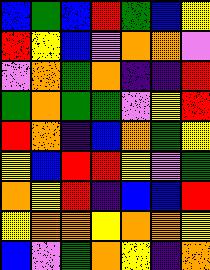[["blue", "green", "blue", "red", "green", "blue", "yellow"], ["red", "yellow", "blue", "violet", "orange", "orange", "violet"], ["violet", "orange", "green", "orange", "indigo", "indigo", "red"], ["green", "orange", "green", "green", "violet", "yellow", "red"], ["red", "orange", "indigo", "blue", "orange", "green", "yellow"], ["yellow", "blue", "red", "red", "yellow", "violet", "green"], ["orange", "yellow", "red", "indigo", "blue", "blue", "red"], ["yellow", "orange", "orange", "yellow", "orange", "orange", "yellow"], ["blue", "violet", "green", "orange", "yellow", "indigo", "orange"]]